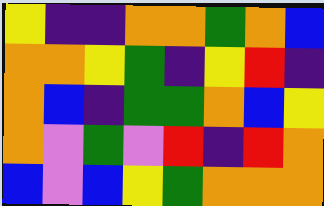[["yellow", "indigo", "indigo", "orange", "orange", "green", "orange", "blue"], ["orange", "orange", "yellow", "green", "indigo", "yellow", "red", "indigo"], ["orange", "blue", "indigo", "green", "green", "orange", "blue", "yellow"], ["orange", "violet", "green", "violet", "red", "indigo", "red", "orange"], ["blue", "violet", "blue", "yellow", "green", "orange", "orange", "orange"]]